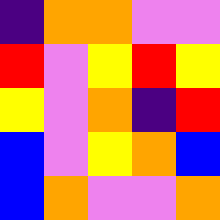[["indigo", "orange", "orange", "violet", "violet"], ["red", "violet", "yellow", "red", "yellow"], ["yellow", "violet", "orange", "indigo", "red"], ["blue", "violet", "yellow", "orange", "blue"], ["blue", "orange", "violet", "violet", "orange"]]